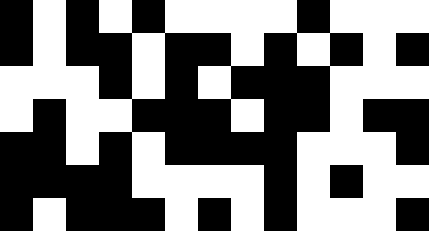[["black", "white", "black", "white", "black", "white", "white", "white", "white", "black", "white", "white", "white"], ["black", "white", "black", "black", "white", "black", "black", "white", "black", "white", "black", "white", "black"], ["white", "white", "white", "black", "white", "black", "white", "black", "black", "black", "white", "white", "white"], ["white", "black", "white", "white", "black", "black", "black", "white", "black", "black", "white", "black", "black"], ["black", "black", "white", "black", "white", "black", "black", "black", "black", "white", "white", "white", "black"], ["black", "black", "black", "black", "white", "white", "white", "white", "black", "white", "black", "white", "white"], ["black", "white", "black", "black", "black", "white", "black", "white", "black", "white", "white", "white", "black"]]